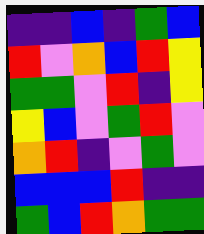[["indigo", "indigo", "blue", "indigo", "green", "blue"], ["red", "violet", "orange", "blue", "red", "yellow"], ["green", "green", "violet", "red", "indigo", "yellow"], ["yellow", "blue", "violet", "green", "red", "violet"], ["orange", "red", "indigo", "violet", "green", "violet"], ["blue", "blue", "blue", "red", "indigo", "indigo"], ["green", "blue", "red", "orange", "green", "green"]]